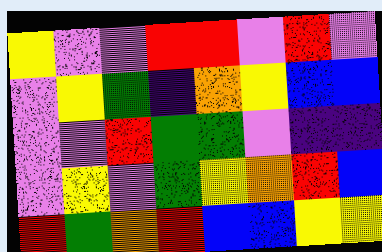[["yellow", "violet", "violet", "red", "red", "violet", "red", "violet"], ["violet", "yellow", "green", "indigo", "orange", "yellow", "blue", "blue"], ["violet", "violet", "red", "green", "green", "violet", "indigo", "indigo"], ["violet", "yellow", "violet", "green", "yellow", "orange", "red", "blue"], ["red", "green", "orange", "red", "blue", "blue", "yellow", "yellow"]]